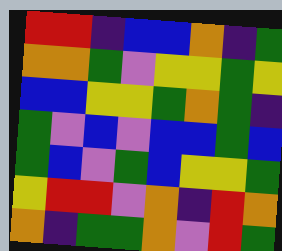[["red", "red", "indigo", "blue", "blue", "orange", "indigo", "green"], ["orange", "orange", "green", "violet", "yellow", "yellow", "green", "yellow"], ["blue", "blue", "yellow", "yellow", "green", "orange", "green", "indigo"], ["green", "violet", "blue", "violet", "blue", "blue", "green", "blue"], ["green", "blue", "violet", "green", "blue", "yellow", "yellow", "green"], ["yellow", "red", "red", "violet", "orange", "indigo", "red", "orange"], ["orange", "indigo", "green", "green", "orange", "violet", "red", "green"]]